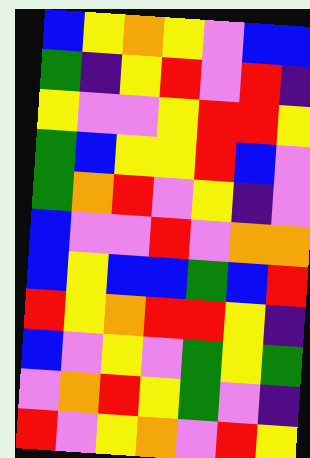[["blue", "yellow", "orange", "yellow", "violet", "blue", "blue"], ["green", "indigo", "yellow", "red", "violet", "red", "indigo"], ["yellow", "violet", "violet", "yellow", "red", "red", "yellow"], ["green", "blue", "yellow", "yellow", "red", "blue", "violet"], ["green", "orange", "red", "violet", "yellow", "indigo", "violet"], ["blue", "violet", "violet", "red", "violet", "orange", "orange"], ["blue", "yellow", "blue", "blue", "green", "blue", "red"], ["red", "yellow", "orange", "red", "red", "yellow", "indigo"], ["blue", "violet", "yellow", "violet", "green", "yellow", "green"], ["violet", "orange", "red", "yellow", "green", "violet", "indigo"], ["red", "violet", "yellow", "orange", "violet", "red", "yellow"]]